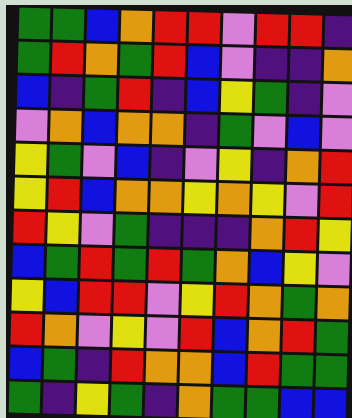[["green", "green", "blue", "orange", "red", "red", "violet", "red", "red", "indigo"], ["green", "red", "orange", "green", "red", "blue", "violet", "indigo", "indigo", "orange"], ["blue", "indigo", "green", "red", "indigo", "blue", "yellow", "green", "indigo", "violet"], ["violet", "orange", "blue", "orange", "orange", "indigo", "green", "violet", "blue", "violet"], ["yellow", "green", "violet", "blue", "indigo", "violet", "yellow", "indigo", "orange", "red"], ["yellow", "red", "blue", "orange", "orange", "yellow", "orange", "yellow", "violet", "red"], ["red", "yellow", "violet", "green", "indigo", "indigo", "indigo", "orange", "red", "yellow"], ["blue", "green", "red", "green", "red", "green", "orange", "blue", "yellow", "violet"], ["yellow", "blue", "red", "red", "violet", "yellow", "red", "orange", "green", "orange"], ["red", "orange", "violet", "yellow", "violet", "red", "blue", "orange", "red", "green"], ["blue", "green", "indigo", "red", "orange", "orange", "blue", "red", "green", "green"], ["green", "indigo", "yellow", "green", "indigo", "orange", "green", "green", "blue", "blue"]]